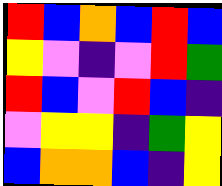[["red", "blue", "orange", "blue", "red", "blue"], ["yellow", "violet", "indigo", "violet", "red", "green"], ["red", "blue", "violet", "red", "blue", "indigo"], ["violet", "yellow", "yellow", "indigo", "green", "yellow"], ["blue", "orange", "orange", "blue", "indigo", "yellow"]]